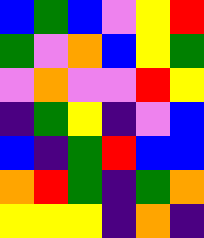[["blue", "green", "blue", "violet", "yellow", "red"], ["green", "violet", "orange", "blue", "yellow", "green"], ["violet", "orange", "violet", "violet", "red", "yellow"], ["indigo", "green", "yellow", "indigo", "violet", "blue"], ["blue", "indigo", "green", "red", "blue", "blue"], ["orange", "red", "green", "indigo", "green", "orange"], ["yellow", "yellow", "yellow", "indigo", "orange", "indigo"]]